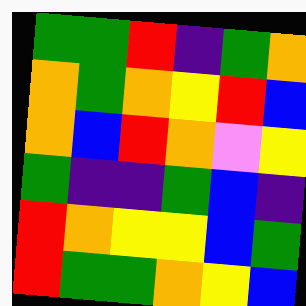[["green", "green", "red", "indigo", "green", "orange"], ["orange", "green", "orange", "yellow", "red", "blue"], ["orange", "blue", "red", "orange", "violet", "yellow"], ["green", "indigo", "indigo", "green", "blue", "indigo"], ["red", "orange", "yellow", "yellow", "blue", "green"], ["red", "green", "green", "orange", "yellow", "blue"]]